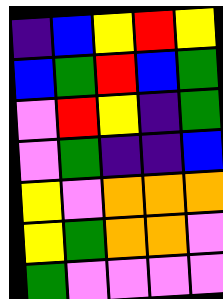[["indigo", "blue", "yellow", "red", "yellow"], ["blue", "green", "red", "blue", "green"], ["violet", "red", "yellow", "indigo", "green"], ["violet", "green", "indigo", "indigo", "blue"], ["yellow", "violet", "orange", "orange", "orange"], ["yellow", "green", "orange", "orange", "violet"], ["green", "violet", "violet", "violet", "violet"]]